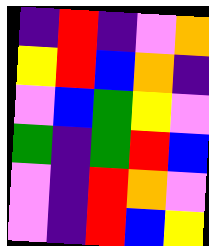[["indigo", "red", "indigo", "violet", "orange"], ["yellow", "red", "blue", "orange", "indigo"], ["violet", "blue", "green", "yellow", "violet"], ["green", "indigo", "green", "red", "blue"], ["violet", "indigo", "red", "orange", "violet"], ["violet", "indigo", "red", "blue", "yellow"]]